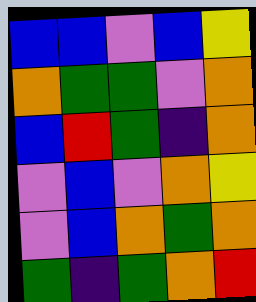[["blue", "blue", "violet", "blue", "yellow"], ["orange", "green", "green", "violet", "orange"], ["blue", "red", "green", "indigo", "orange"], ["violet", "blue", "violet", "orange", "yellow"], ["violet", "blue", "orange", "green", "orange"], ["green", "indigo", "green", "orange", "red"]]